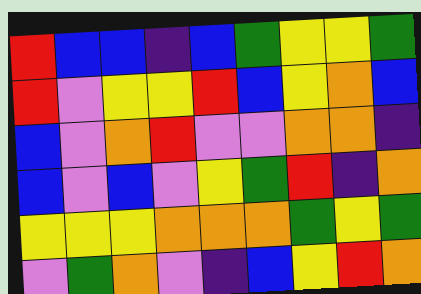[["red", "blue", "blue", "indigo", "blue", "green", "yellow", "yellow", "green"], ["red", "violet", "yellow", "yellow", "red", "blue", "yellow", "orange", "blue"], ["blue", "violet", "orange", "red", "violet", "violet", "orange", "orange", "indigo"], ["blue", "violet", "blue", "violet", "yellow", "green", "red", "indigo", "orange"], ["yellow", "yellow", "yellow", "orange", "orange", "orange", "green", "yellow", "green"], ["violet", "green", "orange", "violet", "indigo", "blue", "yellow", "red", "orange"]]